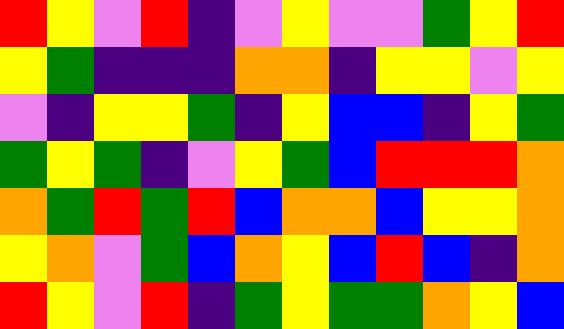[["red", "yellow", "violet", "red", "indigo", "violet", "yellow", "violet", "violet", "green", "yellow", "red"], ["yellow", "green", "indigo", "indigo", "indigo", "orange", "orange", "indigo", "yellow", "yellow", "violet", "yellow"], ["violet", "indigo", "yellow", "yellow", "green", "indigo", "yellow", "blue", "blue", "indigo", "yellow", "green"], ["green", "yellow", "green", "indigo", "violet", "yellow", "green", "blue", "red", "red", "red", "orange"], ["orange", "green", "red", "green", "red", "blue", "orange", "orange", "blue", "yellow", "yellow", "orange"], ["yellow", "orange", "violet", "green", "blue", "orange", "yellow", "blue", "red", "blue", "indigo", "orange"], ["red", "yellow", "violet", "red", "indigo", "green", "yellow", "green", "green", "orange", "yellow", "blue"]]